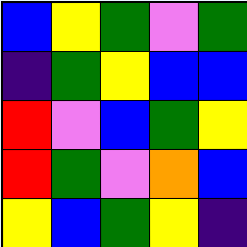[["blue", "yellow", "green", "violet", "green"], ["indigo", "green", "yellow", "blue", "blue"], ["red", "violet", "blue", "green", "yellow"], ["red", "green", "violet", "orange", "blue"], ["yellow", "blue", "green", "yellow", "indigo"]]